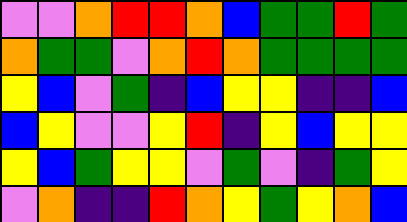[["violet", "violet", "orange", "red", "red", "orange", "blue", "green", "green", "red", "green"], ["orange", "green", "green", "violet", "orange", "red", "orange", "green", "green", "green", "green"], ["yellow", "blue", "violet", "green", "indigo", "blue", "yellow", "yellow", "indigo", "indigo", "blue"], ["blue", "yellow", "violet", "violet", "yellow", "red", "indigo", "yellow", "blue", "yellow", "yellow"], ["yellow", "blue", "green", "yellow", "yellow", "violet", "green", "violet", "indigo", "green", "yellow"], ["violet", "orange", "indigo", "indigo", "red", "orange", "yellow", "green", "yellow", "orange", "blue"]]